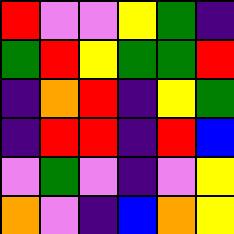[["red", "violet", "violet", "yellow", "green", "indigo"], ["green", "red", "yellow", "green", "green", "red"], ["indigo", "orange", "red", "indigo", "yellow", "green"], ["indigo", "red", "red", "indigo", "red", "blue"], ["violet", "green", "violet", "indigo", "violet", "yellow"], ["orange", "violet", "indigo", "blue", "orange", "yellow"]]